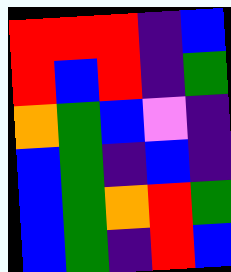[["red", "red", "red", "indigo", "blue"], ["red", "blue", "red", "indigo", "green"], ["orange", "green", "blue", "violet", "indigo"], ["blue", "green", "indigo", "blue", "indigo"], ["blue", "green", "orange", "red", "green"], ["blue", "green", "indigo", "red", "blue"]]